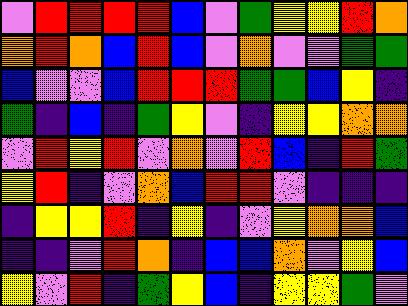[["violet", "red", "red", "red", "red", "blue", "violet", "green", "yellow", "yellow", "red", "orange"], ["orange", "red", "orange", "blue", "red", "blue", "violet", "orange", "violet", "violet", "green", "green"], ["blue", "violet", "violet", "blue", "red", "red", "red", "green", "green", "blue", "yellow", "indigo"], ["green", "indigo", "blue", "indigo", "green", "yellow", "violet", "indigo", "yellow", "yellow", "orange", "orange"], ["violet", "red", "yellow", "red", "violet", "orange", "violet", "red", "blue", "indigo", "red", "green"], ["yellow", "red", "indigo", "violet", "orange", "blue", "red", "red", "violet", "indigo", "indigo", "indigo"], ["indigo", "yellow", "yellow", "red", "indigo", "yellow", "indigo", "violet", "yellow", "orange", "orange", "blue"], ["indigo", "indigo", "violet", "red", "orange", "indigo", "blue", "blue", "orange", "violet", "yellow", "blue"], ["yellow", "violet", "red", "indigo", "green", "yellow", "blue", "indigo", "yellow", "yellow", "green", "violet"]]